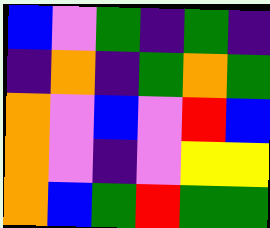[["blue", "violet", "green", "indigo", "green", "indigo"], ["indigo", "orange", "indigo", "green", "orange", "green"], ["orange", "violet", "blue", "violet", "red", "blue"], ["orange", "violet", "indigo", "violet", "yellow", "yellow"], ["orange", "blue", "green", "red", "green", "green"]]